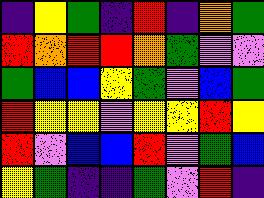[["indigo", "yellow", "green", "indigo", "red", "indigo", "orange", "green"], ["red", "orange", "red", "red", "orange", "green", "violet", "violet"], ["green", "blue", "blue", "yellow", "green", "violet", "blue", "green"], ["red", "yellow", "yellow", "violet", "yellow", "yellow", "red", "yellow"], ["red", "violet", "blue", "blue", "red", "violet", "green", "blue"], ["yellow", "green", "indigo", "indigo", "green", "violet", "red", "indigo"]]